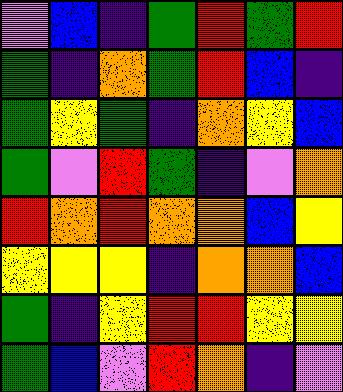[["violet", "blue", "indigo", "green", "red", "green", "red"], ["green", "indigo", "orange", "green", "red", "blue", "indigo"], ["green", "yellow", "green", "indigo", "orange", "yellow", "blue"], ["green", "violet", "red", "green", "indigo", "violet", "orange"], ["red", "orange", "red", "orange", "orange", "blue", "yellow"], ["yellow", "yellow", "yellow", "indigo", "orange", "orange", "blue"], ["green", "indigo", "yellow", "red", "red", "yellow", "yellow"], ["green", "blue", "violet", "red", "orange", "indigo", "violet"]]